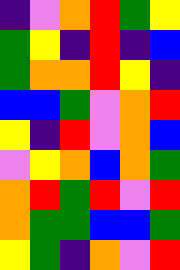[["indigo", "violet", "orange", "red", "green", "yellow"], ["green", "yellow", "indigo", "red", "indigo", "blue"], ["green", "orange", "orange", "red", "yellow", "indigo"], ["blue", "blue", "green", "violet", "orange", "red"], ["yellow", "indigo", "red", "violet", "orange", "blue"], ["violet", "yellow", "orange", "blue", "orange", "green"], ["orange", "red", "green", "red", "violet", "red"], ["orange", "green", "green", "blue", "blue", "green"], ["yellow", "green", "indigo", "orange", "violet", "red"]]